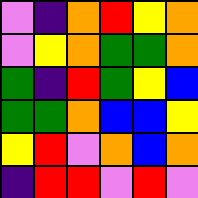[["violet", "indigo", "orange", "red", "yellow", "orange"], ["violet", "yellow", "orange", "green", "green", "orange"], ["green", "indigo", "red", "green", "yellow", "blue"], ["green", "green", "orange", "blue", "blue", "yellow"], ["yellow", "red", "violet", "orange", "blue", "orange"], ["indigo", "red", "red", "violet", "red", "violet"]]